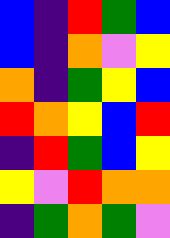[["blue", "indigo", "red", "green", "blue"], ["blue", "indigo", "orange", "violet", "yellow"], ["orange", "indigo", "green", "yellow", "blue"], ["red", "orange", "yellow", "blue", "red"], ["indigo", "red", "green", "blue", "yellow"], ["yellow", "violet", "red", "orange", "orange"], ["indigo", "green", "orange", "green", "violet"]]